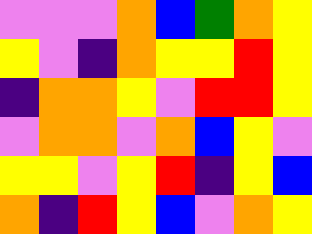[["violet", "violet", "violet", "orange", "blue", "green", "orange", "yellow"], ["yellow", "violet", "indigo", "orange", "yellow", "yellow", "red", "yellow"], ["indigo", "orange", "orange", "yellow", "violet", "red", "red", "yellow"], ["violet", "orange", "orange", "violet", "orange", "blue", "yellow", "violet"], ["yellow", "yellow", "violet", "yellow", "red", "indigo", "yellow", "blue"], ["orange", "indigo", "red", "yellow", "blue", "violet", "orange", "yellow"]]